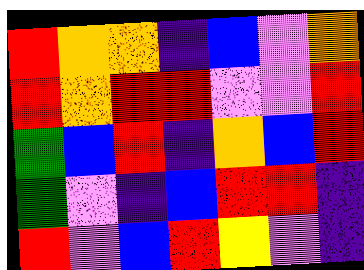[["red", "orange", "orange", "indigo", "blue", "violet", "orange"], ["red", "orange", "red", "red", "violet", "violet", "red"], ["green", "blue", "red", "indigo", "orange", "blue", "red"], ["green", "violet", "indigo", "blue", "red", "red", "indigo"], ["red", "violet", "blue", "red", "yellow", "violet", "indigo"]]